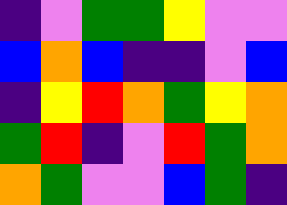[["indigo", "violet", "green", "green", "yellow", "violet", "violet"], ["blue", "orange", "blue", "indigo", "indigo", "violet", "blue"], ["indigo", "yellow", "red", "orange", "green", "yellow", "orange"], ["green", "red", "indigo", "violet", "red", "green", "orange"], ["orange", "green", "violet", "violet", "blue", "green", "indigo"]]